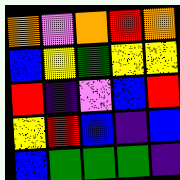[["orange", "violet", "orange", "red", "orange"], ["blue", "yellow", "green", "yellow", "yellow"], ["red", "indigo", "violet", "blue", "red"], ["yellow", "red", "blue", "indigo", "blue"], ["blue", "green", "green", "green", "indigo"]]